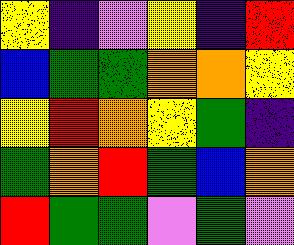[["yellow", "indigo", "violet", "yellow", "indigo", "red"], ["blue", "green", "green", "orange", "orange", "yellow"], ["yellow", "red", "orange", "yellow", "green", "indigo"], ["green", "orange", "red", "green", "blue", "orange"], ["red", "green", "green", "violet", "green", "violet"]]